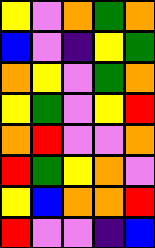[["yellow", "violet", "orange", "green", "orange"], ["blue", "violet", "indigo", "yellow", "green"], ["orange", "yellow", "violet", "green", "orange"], ["yellow", "green", "violet", "yellow", "red"], ["orange", "red", "violet", "violet", "orange"], ["red", "green", "yellow", "orange", "violet"], ["yellow", "blue", "orange", "orange", "red"], ["red", "violet", "violet", "indigo", "blue"]]